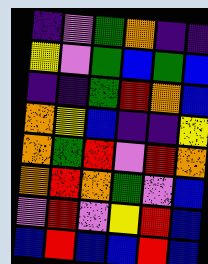[["indigo", "violet", "green", "orange", "indigo", "indigo"], ["yellow", "violet", "green", "blue", "green", "blue"], ["indigo", "indigo", "green", "red", "orange", "blue"], ["orange", "yellow", "blue", "indigo", "indigo", "yellow"], ["orange", "green", "red", "violet", "red", "orange"], ["orange", "red", "orange", "green", "violet", "blue"], ["violet", "red", "violet", "yellow", "red", "blue"], ["blue", "red", "blue", "blue", "red", "blue"]]